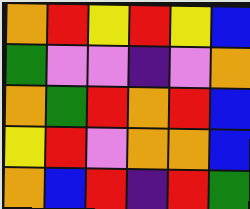[["orange", "red", "yellow", "red", "yellow", "blue"], ["green", "violet", "violet", "indigo", "violet", "orange"], ["orange", "green", "red", "orange", "red", "blue"], ["yellow", "red", "violet", "orange", "orange", "blue"], ["orange", "blue", "red", "indigo", "red", "green"]]